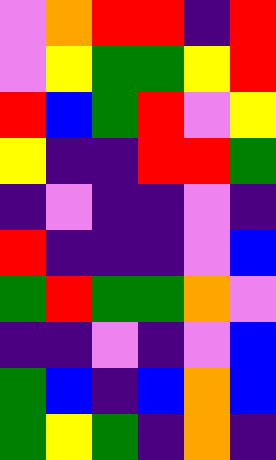[["violet", "orange", "red", "red", "indigo", "red"], ["violet", "yellow", "green", "green", "yellow", "red"], ["red", "blue", "green", "red", "violet", "yellow"], ["yellow", "indigo", "indigo", "red", "red", "green"], ["indigo", "violet", "indigo", "indigo", "violet", "indigo"], ["red", "indigo", "indigo", "indigo", "violet", "blue"], ["green", "red", "green", "green", "orange", "violet"], ["indigo", "indigo", "violet", "indigo", "violet", "blue"], ["green", "blue", "indigo", "blue", "orange", "blue"], ["green", "yellow", "green", "indigo", "orange", "indigo"]]